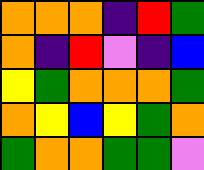[["orange", "orange", "orange", "indigo", "red", "green"], ["orange", "indigo", "red", "violet", "indigo", "blue"], ["yellow", "green", "orange", "orange", "orange", "green"], ["orange", "yellow", "blue", "yellow", "green", "orange"], ["green", "orange", "orange", "green", "green", "violet"]]